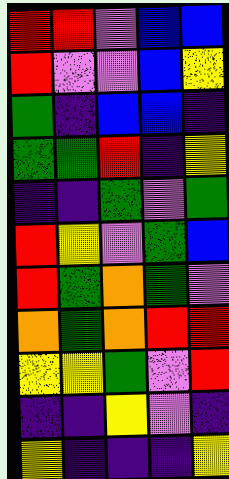[["red", "red", "violet", "blue", "blue"], ["red", "violet", "violet", "blue", "yellow"], ["green", "indigo", "blue", "blue", "indigo"], ["green", "green", "red", "indigo", "yellow"], ["indigo", "indigo", "green", "violet", "green"], ["red", "yellow", "violet", "green", "blue"], ["red", "green", "orange", "green", "violet"], ["orange", "green", "orange", "red", "red"], ["yellow", "yellow", "green", "violet", "red"], ["indigo", "indigo", "yellow", "violet", "indigo"], ["yellow", "indigo", "indigo", "indigo", "yellow"]]